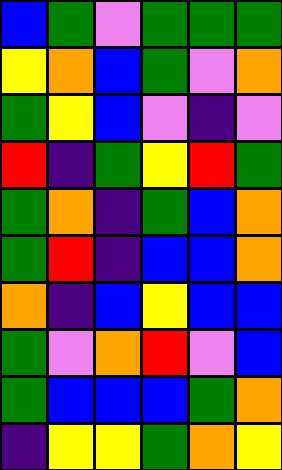[["blue", "green", "violet", "green", "green", "green"], ["yellow", "orange", "blue", "green", "violet", "orange"], ["green", "yellow", "blue", "violet", "indigo", "violet"], ["red", "indigo", "green", "yellow", "red", "green"], ["green", "orange", "indigo", "green", "blue", "orange"], ["green", "red", "indigo", "blue", "blue", "orange"], ["orange", "indigo", "blue", "yellow", "blue", "blue"], ["green", "violet", "orange", "red", "violet", "blue"], ["green", "blue", "blue", "blue", "green", "orange"], ["indigo", "yellow", "yellow", "green", "orange", "yellow"]]